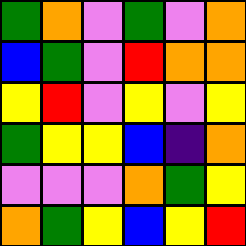[["green", "orange", "violet", "green", "violet", "orange"], ["blue", "green", "violet", "red", "orange", "orange"], ["yellow", "red", "violet", "yellow", "violet", "yellow"], ["green", "yellow", "yellow", "blue", "indigo", "orange"], ["violet", "violet", "violet", "orange", "green", "yellow"], ["orange", "green", "yellow", "blue", "yellow", "red"]]